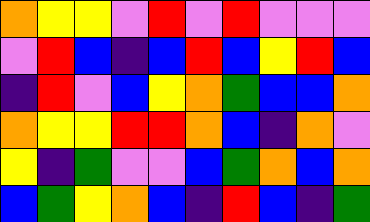[["orange", "yellow", "yellow", "violet", "red", "violet", "red", "violet", "violet", "violet"], ["violet", "red", "blue", "indigo", "blue", "red", "blue", "yellow", "red", "blue"], ["indigo", "red", "violet", "blue", "yellow", "orange", "green", "blue", "blue", "orange"], ["orange", "yellow", "yellow", "red", "red", "orange", "blue", "indigo", "orange", "violet"], ["yellow", "indigo", "green", "violet", "violet", "blue", "green", "orange", "blue", "orange"], ["blue", "green", "yellow", "orange", "blue", "indigo", "red", "blue", "indigo", "green"]]